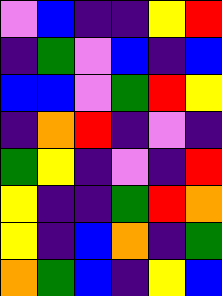[["violet", "blue", "indigo", "indigo", "yellow", "red"], ["indigo", "green", "violet", "blue", "indigo", "blue"], ["blue", "blue", "violet", "green", "red", "yellow"], ["indigo", "orange", "red", "indigo", "violet", "indigo"], ["green", "yellow", "indigo", "violet", "indigo", "red"], ["yellow", "indigo", "indigo", "green", "red", "orange"], ["yellow", "indigo", "blue", "orange", "indigo", "green"], ["orange", "green", "blue", "indigo", "yellow", "blue"]]